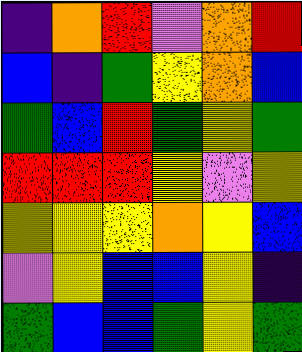[["indigo", "orange", "red", "violet", "orange", "red"], ["blue", "indigo", "green", "yellow", "orange", "blue"], ["green", "blue", "red", "green", "yellow", "green"], ["red", "red", "red", "yellow", "violet", "yellow"], ["yellow", "yellow", "yellow", "orange", "yellow", "blue"], ["violet", "yellow", "blue", "blue", "yellow", "indigo"], ["green", "blue", "blue", "green", "yellow", "green"]]